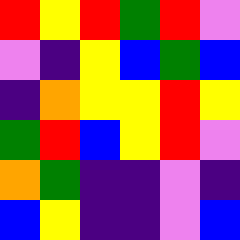[["red", "yellow", "red", "green", "red", "violet"], ["violet", "indigo", "yellow", "blue", "green", "blue"], ["indigo", "orange", "yellow", "yellow", "red", "yellow"], ["green", "red", "blue", "yellow", "red", "violet"], ["orange", "green", "indigo", "indigo", "violet", "indigo"], ["blue", "yellow", "indigo", "indigo", "violet", "blue"]]